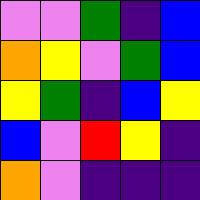[["violet", "violet", "green", "indigo", "blue"], ["orange", "yellow", "violet", "green", "blue"], ["yellow", "green", "indigo", "blue", "yellow"], ["blue", "violet", "red", "yellow", "indigo"], ["orange", "violet", "indigo", "indigo", "indigo"]]